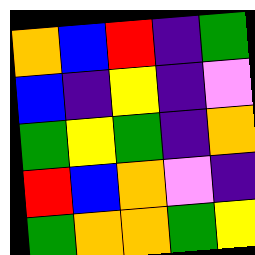[["orange", "blue", "red", "indigo", "green"], ["blue", "indigo", "yellow", "indigo", "violet"], ["green", "yellow", "green", "indigo", "orange"], ["red", "blue", "orange", "violet", "indigo"], ["green", "orange", "orange", "green", "yellow"]]